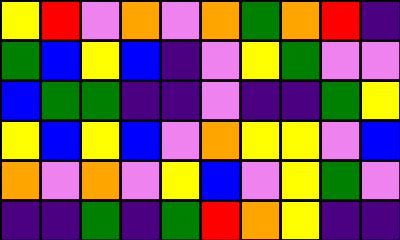[["yellow", "red", "violet", "orange", "violet", "orange", "green", "orange", "red", "indigo"], ["green", "blue", "yellow", "blue", "indigo", "violet", "yellow", "green", "violet", "violet"], ["blue", "green", "green", "indigo", "indigo", "violet", "indigo", "indigo", "green", "yellow"], ["yellow", "blue", "yellow", "blue", "violet", "orange", "yellow", "yellow", "violet", "blue"], ["orange", "violet", "orange", "violet", "yellow", "blue", "violet", "yellow", "green", "violet"], ["indigo", "indigo", "green", "indigo", "green", "red", "orange", "yellow", "indigo", "indigo"]]